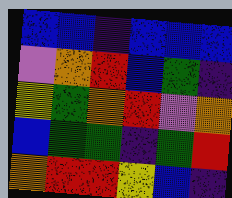[["blue", "blue", "indigo", "blue", "blue", "blue"], ["violet", "orange", "red", "blue", "green", "indigo"], ["yellow", "green", "orange", "red", "violet", "orange"], ["blue", "green", "green", "indigo", "green", "red"], ["orange", "red", "red", "yellow", "blue", "indigo"]]